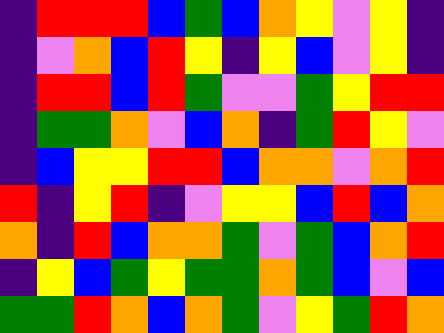[["indigo", "red", "red", "red", "blue", "green", "blue", "orange", "yellow", "violet", "yellow", "indigo"], ["indigo", "violet", "orange", "blue", "red", "yellow", "indigo", "yellow", "blue", "violet", "yellow", "indigo"], ["indigo", "red", "red", "blue", "red", "green", "violet", "violet", "green", "yellow", "red", "red"], ["indigo", "green", "green", "orange", "violet", "blue", "orange", "indigo", "green", "red", "yellow", "violet"], ["indigo", "blue", "yellow", "yellow", "red", "red", "blue", "orange", "orange", "violet", "orange", "red"], ["red", "indigo", "yellow", "red", "indigo", "violet", "yellow", "yellow", "blue", "red", "blue", "orange"], ["orange", "indigo", "red", "blue", "orange", "orange", "green", "violet", "green", "blue", "orange", "red"], ["indigo", "yellow", "blue", "green", "yellow", "green", "green", "orange", "green", "blue", "violet", "blue"], ["green", "green", "red", "orange", "blue", "orange", "green", "violet", "yellow", "green", "red", "orange"]]